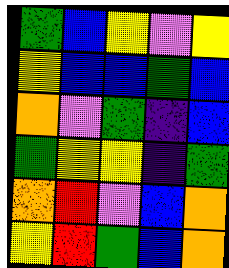[["green", "blue", "yellow", "violet", "yellow"], ["yellow", "blue", "blue", "green", "blue"], ["orange", "violet", "green", "indigo", "blue"], ["green", "yellow", "yellow", "indigo", "green"], ["orange", "red", "violet", "blue", "orange"], ["yellow", "red", "green", "blue", "orange"]]